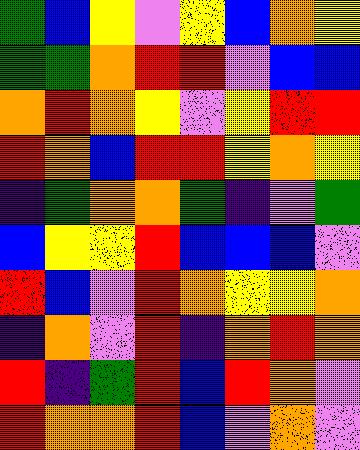[["green", "blue", "yellow", "violet", "yellow", "blue", "orange", "yellow"], ["green", "green", "orange", "red", "red", "violet", "blue", "blue"], ["orange", "red", "orange", "yellow", "violet", "yellow", "red", "red"], ["red", "orange", "blue", "red", "red", "yellow", "orange", "yellow"], ["indigo", "green", "orange", "orange", "green", "indigo", "violet", "green"], ["blue", "yellow", "yellow", "red", "blue", "blue", "blue", "violet"], ["red", "blue", "violet", "red", "orange", "yellow", "yellow", "orange"], ["indigo", "orange", "violet", "red", "indigo", "orange", "red", "orange"], ["red", "indigo", "green", "red", "blue", "red", "orange", "violet"], ["red", "orange", "orange", "red", "blue", "violet", "orange", "violet"]]